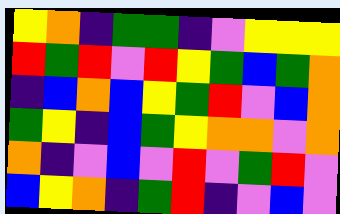[["yellow", "orange", "indigo", "green", "green", "indigo", "violet", "yellow", "yellow", "yellow"], ["red", "green", "red", "violet", "red", "yellow", "green", "blue", "green", "orange"], ["indigo", "blue", "orange", "blue", "yellow", "green", "red", "violet", "blue", "orange"], ["green", "yellow", "indigo", "blue", "green", "yellow", "orange", "orange", "violet", "orange"], ["orange", "indigo", "violet", "blue", "violet", "red", "violet", "green", "red", "violet"], ["blue", "yellow", "orange", "indigo", "green", "red", "indigo", "violet", "blue", "violet"]]